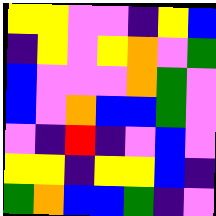[["yellow", "yellow", "violet", "violet", "indigo", "yellow", "blue"], ["indigo", "yellow", "violet", "yellow", "orange", "violet", "green"], ["blue", "violet", "violet", "violet", "orange", "green", "violet"], ["blue", "violet", "orange", "blue", "blue", "green", "violet"], ["violet", "indigo", "red", "indigo", "violet", "blue", "violet"], ["yellow", "yellow", "indigo", "yellow", "yellow", "blue", "indigo"], ["green", "orange", "blue", "blue", "green", "indigo", "violet"]]